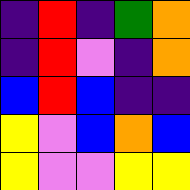[["indigo", "red", "indigo", "green", "orange"], ["indigo", "red", "violet", "indigo", "orange"], ["blue", "red", "blue", "indigo", "indigo"], ["yellow", "violet", "blue", "orange", "blue"], ["yellow", "violet", "violet", "yellow", "yellow"]]